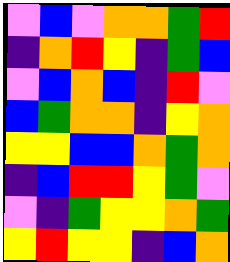[["violet", "blue", "violet", "orange", "orange", "green", "red"], ["indigo", "orange", "red", "yellow", "indigo", "green", "blue"], ["violet", "blue", "orange", "blue", "indigo", "red", "violet"], ["blue", "green", "orange", "orange", "indigo", "yellow", "orange"], ["yellow", "yellow", "blue", "blue", "orange", "green", "orange"], ["indigo", "blue", "red", "red", "yellow", "green", "violet"], ["violet", "indigo", "green", "yellow", "yellow", "orange", "green"], ["yellow", "red", "yellow", "yellow", "indigo", "blue", "orange"]]